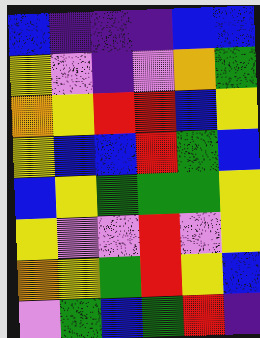[["blue", "indigo", "indigo", "indigo", "blue", "blue"], ["yellow", "violet", "indigo", "violet", "orange", "green"], ["orange", "yellow", "red", "red", "blue", "yellow"], ["yellow", "blue", "blue", "red", "green", "blue"], ["blue", "yellow", "green", "green", "green", "yellow"], ["yellow", "violet", "violet", "red", "violet", "yellow"], ["orange", "yellow", "green", "red", "yellow", "blue"], ["violet", "green", "blue", "green", "red", "indigo"]]